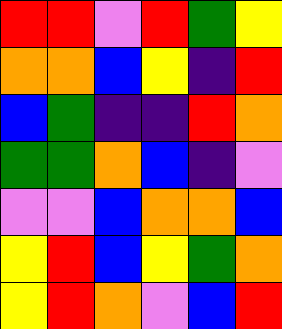[["red", "red", "violet", "red", "green", "yellow"], ["orange", "orange", "blue", "yellow", "indigo", "red"], ["blue", "green", "indigo", "indigo", "red", "orange"], ["green", "green", "orange", "blue", "indigo", "violet"], ["violet", "violet", "blue", "orange", "orange", "blue"], ["yellow", "red", "blue", "yellow", "green", "orange"], ["yellow", "red", "orange", "violet", "blue", "red"]]